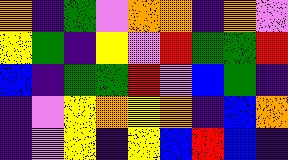[["orange", "indigo", "green", "violet", "orange", "orange", "indigo", "orange", "violet"], ["yellow", "green", "indigo", "yellow", "violet", "red", "green", "green", "red"], ["blue", "indigo", "green", "green", "red", "violet", "blue", "green", "indigo"], ["indigo", "violet", "yellow", "orange", "yellow", "orange", "indigo", "blue", "orange"], ["indigo", "violet", "yellow", "indigo", "yellow", "blue", "red", "blue", "indigo"]]